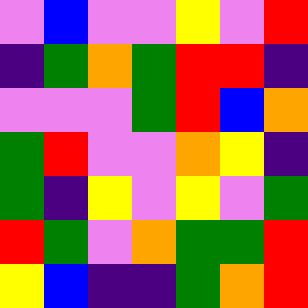[["violet", "blue", "violet", "violet", "yellow", "violet", "red"], ["indigo", "green", "orange", "green", "red", "red", "indigo"], ["violet", "violet", "violet", "green", "red", "blue", "orange"], ["green", "red", "violet", "violet", "orange", "yellow", "indigo"], ["green", "indigo", "yellow", "violet", "yellow", "violet", "green"], ["red", "green", "violet", "orange", "green", "green", "red"], ["yellow", "blue", "indigo", "indigo", "green", "orange", "red"]]